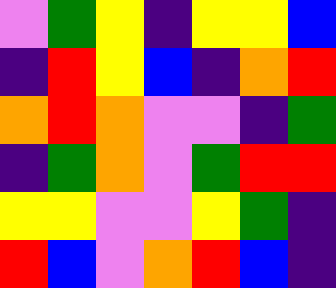[["violet", "green", "yellow", "indigo", "yellow", "yellow", "blue"], ["indigo", "red", "yellow", "blue", "indigo", "orange", "red"], ["orange", "red", "orange", "violet", "violet", "indigo", "green"], ["indigo", "green", "orange", "violet", "green", "red", "red"], ["yellow", "yellow", "violet", "violet", "yellow", "green", "indigo"], ["red", "blue", "violet", "orange", "red", "blue", "indigo"]]